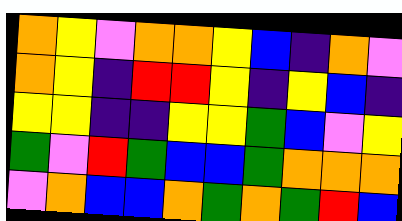[["orange", "yellow", "violet", "orange", "orange", "yellow", "blue", "indigo", "orange", "violet"], ["orange", "yellow", "indigo", "red", "red", "yellow", "indigo", "yellow", "blue", "indigo"], ["yellow", "yellow", "indigo", "indigo", "yellow", "yellow", "green", "blue", "violet", "yellow"], ["green", "violet", "red", "green", "blue", "blue", "green", "orange", "orange", "orange"], ["violet", "orange", "blue", "blue", "orange", "green", "orange", "green", "red", "blue"]]